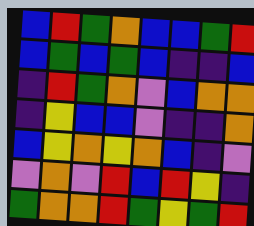[["blue", "red", "green", "orange", "blue", "blue", "green", "red"], ["blue", "green", "blue", "green", "blue", "indigo", "indigo", "blue"], ["indigo", "red", "green", "orange", "violet", "blue", "orange", "orange"], ["indigo", "yellow", "blue", "blue", "violet", "indigo", "indigo", "orange"], ["blue", "yellow", "orange", "yellow", "orange", "blue", "indigo", "violet"], ["violet", "orange", "violet", "red", "blue", "red", "yellow", "indigo"], ["green", "orange", "orange", "red", "green", "yellow", "green", "red"]]